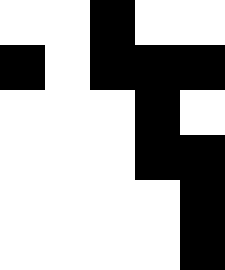[["white", "white", "black", "white", "white"], ["black", "white", "black", "black", "black"], ["white", "white", "white", "black", "white"], ["white", "white", "white", "black", "black"], ["white", "white", "white", "white", "black"], ["white", "white", "white", "white", "black"]]